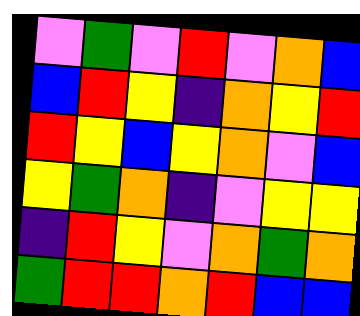[["violet", "green", "violet", "red", "violet", "orange", "blue"], ["blue", "red", "yellow", "indigo", "orange", "yellow", "red"], ["red", "yellow", "blue", "yellow", "orange", "violet", "blue"], ["yellow", "green", "orange", "indigo", "violet", "yellow", "yellow"], ["indigo", "red", "yellow", "violet", "orange", "green", "orange"], ["green", "red", "red", "orange", "red", "blue", "blue"]]